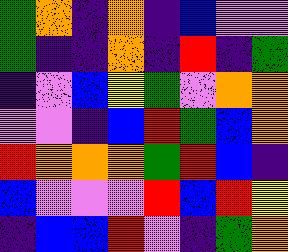[["green", "orange", "indigo", "orange", "indigo", "blue", "violet", "violet"], ["green", "indigo", "indigo", "orange", "indigo", "red", "indigo", "green"], ["indigo", "violet", "blue", "yellow", "green", "violet", "orange", "orange"], ["violet", "violet", "indigo", "blue", "red", "green", "blue", "orange"], ["red", "orange", "orange", "orange", "green", "red", "blue", "indigo"], ["blue", "violet", "violet", "violet", "red", "blue", "red", "yellow"], ["indigo", "blue", "blue", "red", "violet", "indigo", "green", "orange"]]